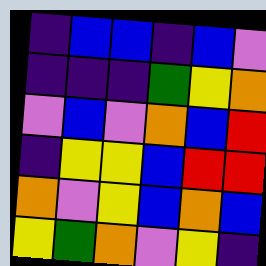[["indigo", "blue", "blue", "indigo", "blue", "violet"], ["indigo", "indigo", "indigo", "green", "yellow", "orange"], ["violet", "blue", "violet", "orange", "blue", "red"], ["indigo", "yellow", "yellow", "blue", "red", "red"], ["orange", "violet", "yellow", "blue", "orange", "blue"], ["yellow", "green", "orange", "violet", "yellow", "indigo"]]